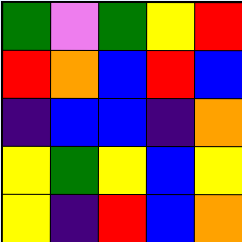[["green", "violet", "green", "yellow", "red"], ["red", "orange", "blue", "red", "blue"], ["indigo", "blue", "blue", "indigo", "orange"], ["yellow", "green", "yellow", "blue", "yellow"], ["yellow", "indigo", "red", "blue", "orange"]]